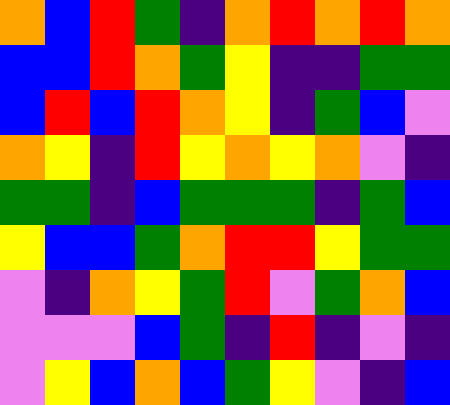[["orange", "blue", "red", "green", "indigo", "orange", "red", "orange", "red", "orange"], ["blue", "blue", "red", "orange", "green", "yellow", "indigo", "indigo", "green", "green"], ["blue", "red", "blue", "red", "orange", "yellow", "indigo", "green", "blue", "violet"], ["orange", "yellow", "indigo", "red", "yellow", "orange", "yellow", "orange", "violet", "indigo"], ["green", "green", "indigo", "blue", "green", "green", "green", "indigo", "green", "blue"], ["yellow", "blue", "blue", "green", "orange", "red", "red", "yellow", "green", "green"], ["violet", "indigo", "orange", "yellow", "green", "red", "violet", "green", "orange", "blue"], ["violet", "violet", "violet", "blue", "green", "indigo", "red", "indigo", "violet", "indigo"], ["violet", "yellow", "blue", "orange", "blue", "green", "yellow", "violet", "indigo", "blue"]]